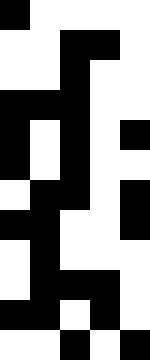[["black", "white", "white", "white", "white"], ["white", "white", "black", "black", "white"], ["white", "white", "black", "white", "white"], ["black", "black", "black", "white", "white"], ["black", "white", "black", "white", "black"], ["black", "white", "black", "white", "white"], ["white", "black", "black", "white", "black"], ["black", "black", "white", "white", "black"], ["white", "black", "white", "white", "white"], ["white", "black", "black", "black", "white"], ["black", "black", "white", "black", "white"], ["white", "white", "black", "white", "black"]]